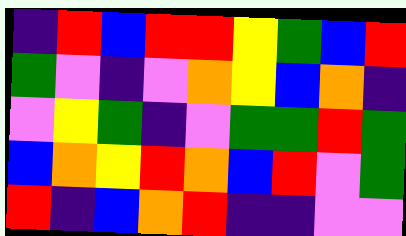[["indigo", "red", "blue", "red", "red", "yellow", "green", "blue", "red"], ["green", "violet", "indigo", "violet", "orange", "yellow", "blue", "orange", "indigo"], ["violet", "yellow", "green", "indigo", "violet", "green", "green", "red", "green"], ["blue", "orange", "yellow", "red", "orange", "blue", "red", "violet", "green"], ["red", "indigo", "blue", "orange", "red", "indigo", "indigo", "violet", "violet"]]